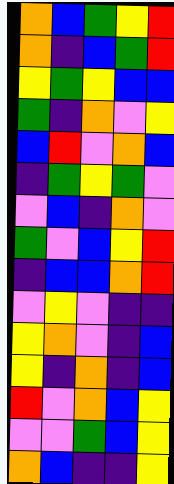[["orange", "blue", "green", "yellow", "red"], ["orange", "indigo", "blue", "green", "red"], ["yellow", "green", "yellow", "blue", "blue"], ["green", "indigo", "orange", "violet", "yellow"], ["blue", "red", "violet", "orange", "blue"], ["indigo", "green", "yellow", "green", "violet"], ["violet", "blue", "indigo", "orange", "violet"], ["green", "violet", "blue", "yellow", "red"], ["indigo", "blue", "blue", "orange", "red"], ["violet", "yellow", "violet", "indigo", "indigo"], ["yellow", "orange", "violet", "indigo", "blue"], ["yellow", "indigo", "orange", "indigo", "blue"], ["red", "violet", "orange", "blue", "yellow"], ["violet", "violet", "green", "blue", "yellow"], ["orange", "blue", "indigo", "indigo", "yellow"]]